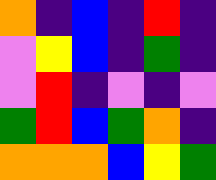[["orange", "indigo", "blue", "indigo", "red", "indigo"], ["violet", "yellow", "blue", "indigo", "green", "indigo"], ["violet", "red", "indigo", "violet", "indigo", "violet"], ["green", "red", "blue", "green", "orange", "indigo"], ["orange", "orange", "orange", "blue", "yellow", "green"]]